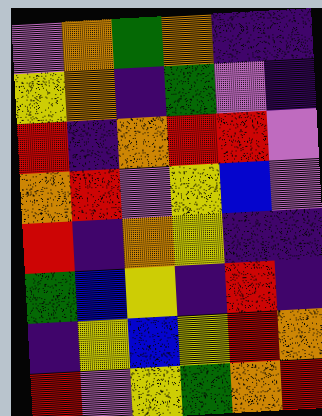[["violet", "orange", "green", "orange", "indigo", "indigo"], ["yellow", "orange", "indigo", "green", "violet", "indigo"], ["red", "indigo", "orange", "red", "red", "violet"], ["orange", "red", "violet", "yellow", "blue", "violet"], ["red", "indigo", "orange", "yellow", "indigo", "indigo"], ["green", "blue", "yellow", "indigo", "red", "indigo"], ["indigo", "yellow", "blue", "yellow", "red", "orange"], ["red", "violet", "yellow", "green", "orange", "red"]]